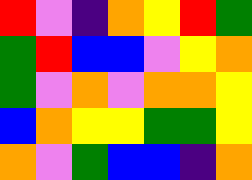[["red", "violet", "indigo", "orange", "yellow", "red", "green"], ["green", "red", "blue", "blue", "violet", "yellow", "orange"], ["green", "violet", "orange", "violet", "orange", "orange", "yellow"], ["blue", "orange", "yellow", "yellow", "green", "green", "yellow"], ["orange", "violet", "green", "blue", "blue", "indigo", "orange"]]